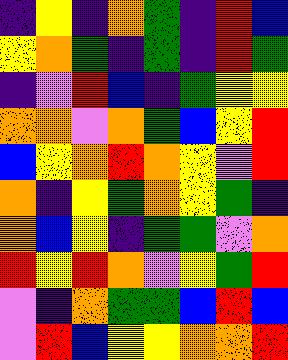[["indigo", "yellow", "indigo", "orange", "green", "indigo", "red", "blue"], ["yellow", "orange", "green", "indigo", "green", "indigo", "red", "green"], ["indigo", "violet", "red", "blue", "indigo", "green", "yellow", "yellow"], ["orange", "orange", "violet", "orange", "green", "blue", "yellow", "red"], ["blue", "yellow", "orange", "red", "orange", "yellow", "violet", "red"], ["orange", "indigo", "yellow", "green", "orange", "yellow", "green", "indigo"], ["orange", "blue", "yellow", "indigo", "green", "green", "violet", "orange"], ["red", "yellow", "red", "orange", "violet", "yellow", "green", "red"], ["violet", "indigo", "orange", "green", "green", "blue", "red", "blue"], ["violet", "red", "blue", "yellow", "yellow", "orange", "orange", "red"]]